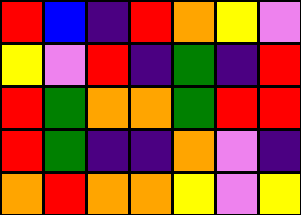[["red", "blue", "indigo", "red", "orange", "yellow", "violet"], ["yellow", "violet", "red", "indigo", "green", "indigo", "red"], ["red", "green", "orange", "orange", "green", "red", "red"], ["red", "green", "indigo", "indigo", "orange", "violet", "indigo"], ["orange", "red", "orange", "orange", "yellow", "violet", "yellow"]]